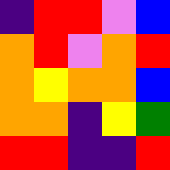[["indigo", "red", "red", "violet", "blue"], ["orange", "red", "violet", "orange", "red"], ["orange", "yellow", "orange", "orange", "blue"], ["orange", "orange", "indigo", "yellow", "green"], ["red", "red", "indigo", "indigo", "red"]]